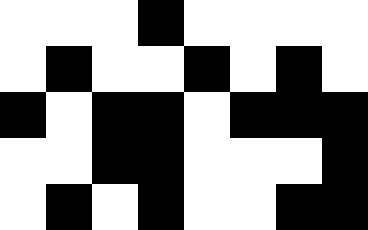[["white", "white", "white", "black", "white", "white", "white", "white"], ["white", "black", "white", "white", "black", "white", "black", "white"], ["black", "white", "black", "black", "white", "black", "black", "black"], ["white", "white", "black", "black", "white", "white", "white", "black"], ["white", "black", "white", "black", "white", "white", "black", "black"]]